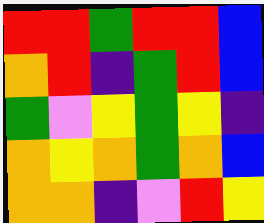[["red", "red", "green", "red", "red", "blue"], ["orange", "red", "indigo", "green", "red", "blue"], ["green", "violet", "yellow", "green", "yellow", "indigo"], ["orange", "yellow", "orange", "green", "orange", "blue"], ["orange", "orange", "indigo", "violet", "red", "yellow"]]